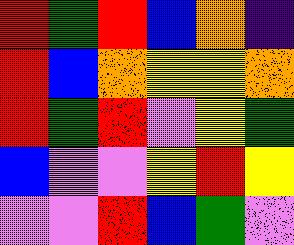[["red", "green", "red", "blue", "orange", "indigo"], ["red", "blue", "orange", "yellow", "yellow", "orange"], ["red", "green", "red", "violet", "yellow", "green"], ["blue", "violet", "violet", "yellow", "red", "yellow"], ["violet", "violet", "red", "blue", "green", "violet"]]